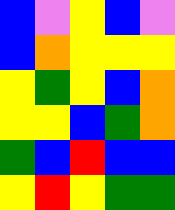[["blue", "violet", "yellow", "blue", "violet"], ["blue", "orange", "yellow", "yellow", "yellow"], ["yellow", "green", "yellow", "blue", "orange"], ["yellow", "yellow", "blue", "green", "orange"], ["green", "blue", "red", "blue", "blue"], ["yellow", "red", "yellow", "green", "green"]]